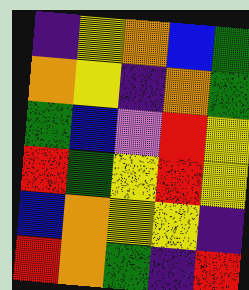[["indigo", "yellow", "orange", "blue", "green"], ["orange", "yellow", "indigo", "orange", "green"], ["green", "blue", "violet", "red", "yellow"], ["red", "green", "yellow", "red", "yellow"], ["blue", "orange", "yellow", "yellow", "indigo"], ["red", "orange", "green", "indigo", "red"]]